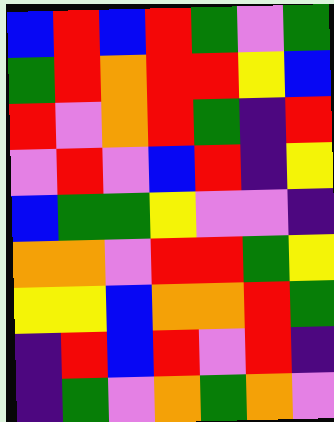[["blue", "red", "blue", "red", "green", "violet", "green"], ["green", "red", "orange", "red", "red", "yellow", "blue"], ["red", "violet", "orange", "red", "green", "indigo", "red"], ["violet", "red", "violet", "blue", "red", "indigo", "yellow"], ["blue", "green", "green", "yellow", "violet", "violet", "indigo"], ["orange", "orange", "violet", "red", "red", "green", "yellow"], ["yellow", "yellow", "blue", "orange", "orange", "red", "green"], ["indigo", "red", "blue", "red", "violet", "red", "indigo"], ["indigo", "green", "violet", "orange", "green", "orange", "violet"]]